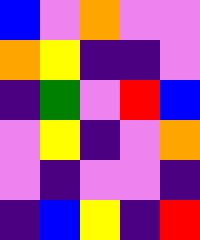[["blue", "violet", "orange", "violet", "violet"], ["orange", "yellow", "indigo", "indigo", "violet"], ["indigo", "green", "violet", "red", "blue"], ["violet", "yellow", "indigo", "violet", "orange"], ["violet", "indigo", "violet", "violet", "indigo"], ["indigo", "blue", "yellow", "indigo", "red"]]